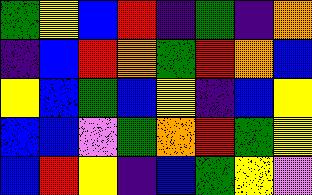[["green", "yellow", "blue", "red", "indigo", "green", "indigo", "orange"], ["indigo", "blue", "red", "orange", "green", "red", "orange", "blue"], ["yellow", "blue", "green", "blue", "yellow", "indigo", "blue", "yellow"], ["blue", "blue", "violet", "green", "orange", "red", "green", "yellow"], ["blue", "red", "yellow", "indigo", "blue", "green", "yellow", "violet"]]